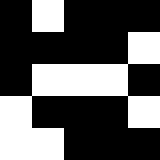[["black", "white", "black", "black", "black"], ["black", "black", "black", "black", "white"], ["black", "white", "white", "white", "black"], ["white", "black", "black", "black", "white"], ["white", "white", "black", "black", "black"]]